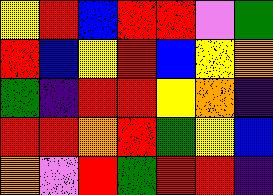[["yellow", "red", "blue", "red", "red", "violet", "green"], ["red", "blue", "yellow", "red", "blue", "yellow", "orange"], ["green", "indigo", "red", "red", "yellow", "orange", "indigo"], ["red", "red", "orange", "red", "green", "yellow", "blue"], ["orange", "violet", "red", "green", "red", "red", "indigo"]]